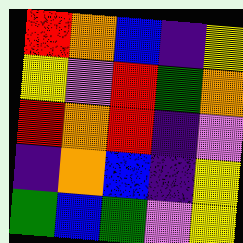[["red", "orange", "blue", "indigo", "yellow"], ["yellow", "violet", "red", "green", "orange"], ["red", "orange", "red", "indigo", "violet"], ["indigo", "orange", "blue", "indigo", "yellow"], ["green", "blue", "green", "violet", "yellow"]]